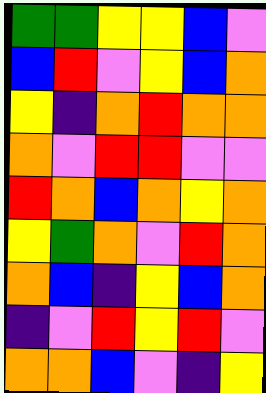[["green", "green", "yellow", "yellow", "blue", "violet"], ["blue", "red", "violet", "yellow", "blue", "orange"], ["yellow", "indigo", "orange", "red", "orange", "orange"], ["orange", "violet", "red", "red", "violet", "violet"], ["red", "orange", "blue", "orange", "yellow", "orange"], ["yellow", "green", "orange", "violet", "red", "orange"], ["orange", "blue", "indigo", "yellow", "blue", "orange"], ["indigo", "violet", "red", "yellow", "red", "violet"], ["orange", "orange", "blue", "violet", "indigo", "yellow"]]